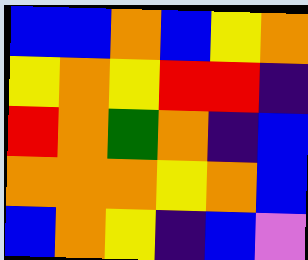[["blue", "blue", "orange", "blue", "yellow", "orange"], ["yellow", "orange", "yellow", "red", "red", "indigo"], ["red", "orange", "green", "orange", "indigo", "blue"], ["orange", "orange", "orange", "yellow", "orange", "blue"], ["blue", "orange", "yellow", "indigo", "blue", "violet"]]